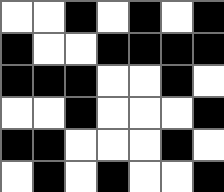[["white", "white", "black", "white", "black", "white", "black"], ["black", "white", "white", "black", "black", "black", "black"], ["black", "black", "black", "white", "white", "black", "white"], ["white", "white", "black", "white", "white", "white", "black"], ["black", "black", "white", "white", "white", "black", "white"], ["white", "black", "white", "black", "white", "white", "black"]]